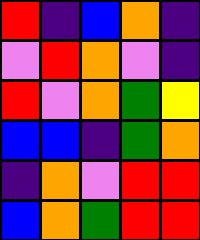[["red", "indigo", "blue", "orange", "indigo"], ["violet", "red", "orange", "violet", "indigo"], ["red", "violet", "orange", "green", "yellow"], ["blue", "blue", "indigo", "green", "orange"], ["indigo", "orange", "violet", "red", "red"], ["blue", "orange", "green", "red", "red"]]